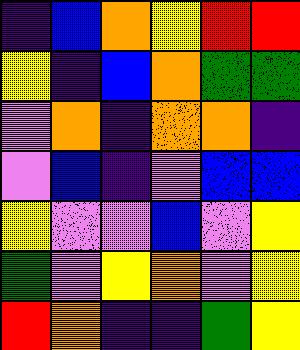[["indigo", "blue", "orange", "yellow", "red", "red"], ["yellow", "indigo", "blue", "orange", "green", "green"], ["violet", "orange", "indigo", "orange", "orange", "indigo"], ["violet", "blue", "indigo", "violet", "blue", "blue"], ["yellow", "violet", "violet", "blue", "violet", "yellow"], ["green", "violet", "yellow", "orange", "violet", "yellow"], ["red", "orange", "indigo", "indigo", "green", "yellow"]]